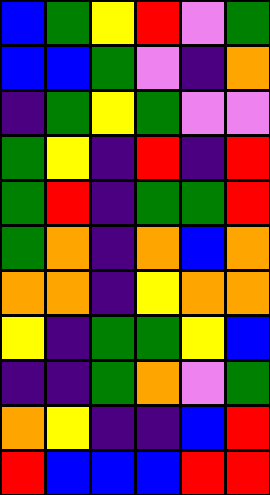[["blue", "green", "yellow", "red", "violet", "green"], ["blue", "blue", "green", "violet", "indigo", "orange"], ["indigo", "green", "yellow", "green", "violet", "violet"], ["green", "yellow", "indigo", "red", "indigo", "red"], ["green", "red", "indigo", "green", "green", "red"], ["green", "orange", "indigo", "orange", "blue", "orange"], ["orange", "orange", "indigo", "yellow", "orange", "orange"], ["yellow", "indigo", "green", "green", "yellow", "blue"], ["indigo", "indigo", "green", "orange", "violet", "green"], ["orange", "yellow", "indigo", "indigo", "blue", "red"], ["red", "blue", "blue", "blue", "red", "red"]]